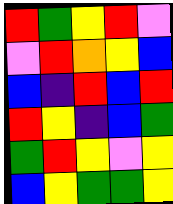[["red", "green", "yellow", "red", "violet"], ["violet", "red", "orange", "yellow", "blue"], ["blue", "indigo", "red", "blue", "red"], ["red", "yellow", "indigo", "blue", "green"], ["green", "red", "yellow", "violet", "yellow"], ["blue", "yellow", "green", "green", "yellow"]]